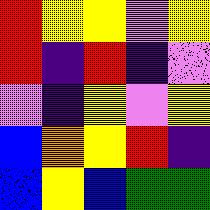[["red", "yellow", "yellow", "violet", "yellow"], ["red", "indigo", "red", "indigo", "violet"], ["violet", "indigo", "yellow", "violet", "yellow"], ["blue", "orange", "yellow", "red", "indigo"], ["blue", "yellow", "blue", "green", "green"]]